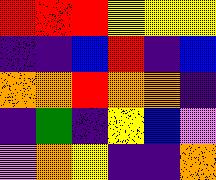[["red", "red", "red", "yellow", "yellow", "yellow"], ["indigo", "indigo", "blue", "red", "indigo", "blue"], ["orange", "orange", "red", "orange", "orange", "indigo"], ["indigo", "green", "indigo", "yellow", "blue", "violet"], ["violet", "orange", "yellow", "indigo", "indigo", "orange"]]